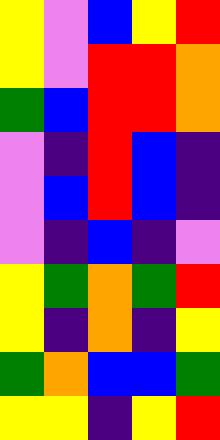[["yellow", "violet", "blue", "yellow", "red"], ["yellow", "violet", "red", "red", "orange"], ["green", "blue", "red", "red", "orange"], ["violet", "indigo", "red", "blue", "indigo"], ["violet", "blue", "red", "blue", "indigo"], ["violet", "indigo", "blue", "indigo", "violet"], ["yellow", "green", "orange", "green", "red"], ["yellow", "indigo", "orange", "indigo", "yellow"], ["green", "orange", "blue", "blue", "green"], ["yellow", "yellow", "indigo", "yellow", "red"]]